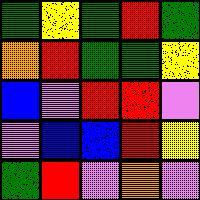[["green", "yellow", "green", "red", "green"], ["orange", "red", "green", "green", "yellow"], ["blue", "violet", "red", "red", "violet"], ["violet", "blue", "blue", "red", "yellow"], ["green", "red", "violet", "orange", "violet"]]